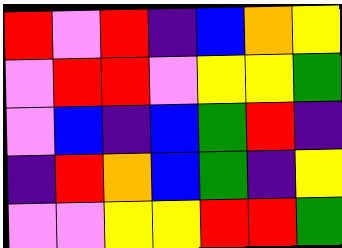[["red", "violet", "red", "indigo", "blue", "orange", "yellow"], ["violet", "red", "red", "violet", "yellow", "yellow", "green"], ["violet", "blue", "indigo", "blue", "green", "red", "indigo"], ["indigo", "red", "orange", "blue", "green", "indigo", "yellow"], ["violet", "violet", "yellow", "yellow", "red", "red", "green"]]